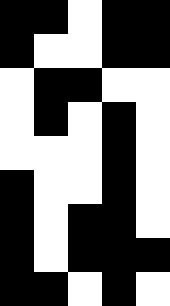[["black", "black", "white", "black", "black"], ["black", "white", "white", "black", "black"], ["white", "black", "black", "white", "white"], ["white", "black", "white", "black", "white"], ["white", "white", "white", "black", "white"], ["black", "white", "white", "black", "white"], ["black", "white", "black", "black", "white"], ["black", "white", "black", "black", "black"], ["black", "black", "white", "black", "white"]]